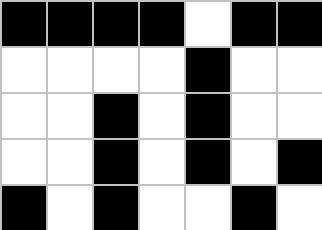[["black", "black", "black", "black", "white", "black", "black"], ["white", "white", "white", "white", "black", "white", "white"], ["white", "white", "black", "white", "black", "white", "white"], ["white", "white", "black", "white", "black", "white", "black"], ["black", "white", "black", "white", "white", "black", "white"]]